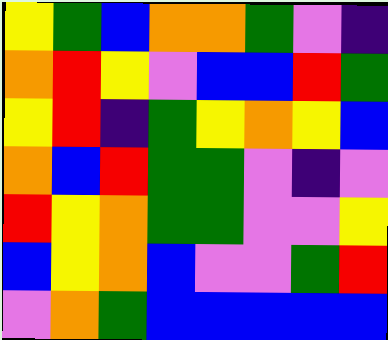[["yellow", "green", "blue", "orange", "orange", "green", "violet", "indigo"], ["orange", "red", "yellow", "violet", "blue", "blue", "red", "green"], ["yellow", "red", "indigo", "green", "yellow", "orange", "yellow", "blue"], ["orange", "blue", "red", "green", "green", "violet", "indigo", "violet"], ["red", "yellow", "orange", "green", "green", "violet", "violet", "yellow"], ["blue", "yellow", "orange", "blue", "violet", "violet", "green", "red"], ["violet", "orange", "green", "blue", "blue", "blue", "blue", "blue"]]